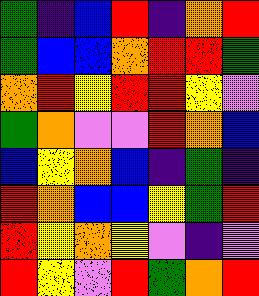[["green", "indigo", "blue", "red", "indigo", "orange", "red"], ["green", "blue", "blue", "orange", "red", "red", "green"], ["orange", "red", "yellow", "red", "red", "yellow", "violet"], ["green", "orange", "violet", "violet", "red", "orange", "blue"], ["blue", "yellow", "orange", "blue", "indigo", "green", "indigo"], ["red", "orange", "blue", "blue", "yellow", "green", "red"], ["red", "yellow", "orange", "yellow", "violet", "indigo", "violet"], ["red", "yellow", "violet", "red", "green", "orange", "red"]]